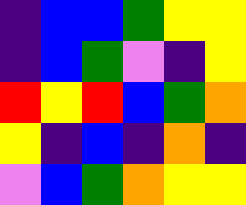[["indigo", "blue", "blue", "green", "yellow", "yellow"], ["indigo", "blue", "green", "violet", "indigo", "yellow"], ["red", "yellow", "red", "blue", "green", "orange"], ["yellow", "indigo", "blue", "indigo", "orange", "indigo"], ["violet", "blue", "green", "orange", "yellow", "yellow"]]